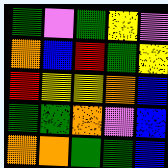[["green", "violet", "green", "yellow", "violet"], ["orange", "blue", "red", "green", "yellow"], ["red", "yellow", "yellow", "orange", "blue"], ["green", "green", "orange", "violet", "blue"], ["orange", "orange", "green", "green", "blue"]]